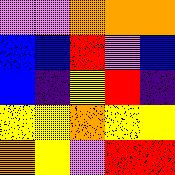[["violet", "violet", "orange", "orange", "orange"], ["blue", "blue", "red", "violet", "blue"], ["blue", "indigo", "yellow", "red", "indigo"], ["yellow", "yellow", "orange", "yellow", "yellow"], ["orange", "yellow", "violet", "red", "red"]]